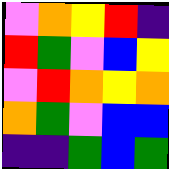[["violet", "orange", "yellow", "red", "indigo"], ["red", "green", "violet", "blue", "yellow"], ["violet", "red", "orange", "yellow", "orange"], ["orange", "green", "violet", "blue", "blue"], ["indigo", "indigo", "green", "blue", "green"]]